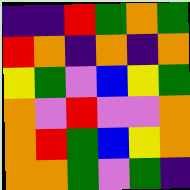[["indigo", "indigo", "red", "green", "orange", "green"], ["red", "orange", "indigo", "orange", "indigo", "orange"], ["yellow", "green", "violet", "blue", "yellow", "green"], ["orange", "violet", "red", "violet", "violet", "orange"], ["orange", "red", "green", "blue", "yellow", "orange"], ["orange", "orange", "green", "violet", "green", "indigo"]]